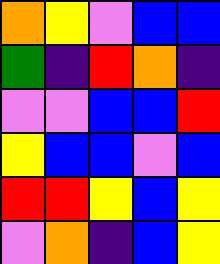[["orange", "yellow", "violet", "blue", "blue"], ["green", "indigo", "red", "orange", "indigo"], ["violet", "violet", "blue", "blue", "red"], ["yellow", "blue", "blue", "violet", "blue"], ["red", "red", "yellow", "blue", "yellow"], ["violet", "orange", "indigo", "blue", "yellow"]]